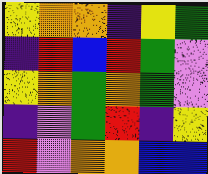[["yellow", "orange", "orange", "indigo", "yellow", "green"], ["indigo", "red", "blue", "red", "green", "violet"], ["yellow", "orange", "green", "orange", "green", "violet"], ["indigo", "violet", "green", "red", "indigo", "yellow"], ["red", "violet", "orange", "orange", "blue", "blue"]]